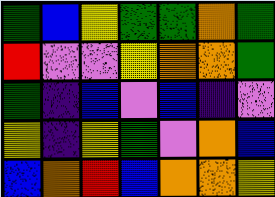[["green", "blue", "yellow", "green", "green", "orange", "green"], ["red", "violet", "violet", "yellow", "orange", "orange", "green"], ["green", "indigo", "blue", "violet", "blue", "indigo", "violet"], ["yellow", "indigo", "yellow", "green", "violet", "orange", "blue"], ["blue", "orange", "red", "blue", "orange", "orange", "yellow"]]